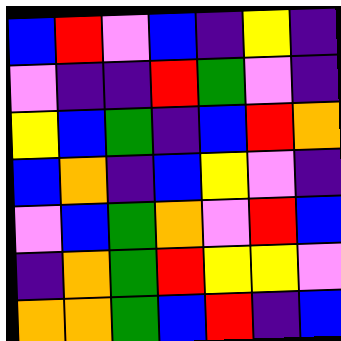[["blue", "red", "violet", "blue", "indigo", "yellow", "indigo"], ["violet", "indigo", "indigo", "red", "green", "violet", "indigo"], ["yellow", "blue", "green", "indigo", "blue", "red", "orange"], ["blue", "orange", "indigo", "blue", "yellow", "violet", "indigo"], ["violet", "blue", "green", "orange", "violet", "red", "blue"], ["indigo", "orange", "green", "red", "yellow", "yellow", "violet"], ["orange", "orange", "green", "blue", "red", "indigo", "blue"]]